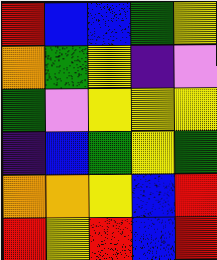[["red", "blue", "blue", "green", "yellow"], ["orange", "green", "yellow", "indigo", "violet"], ["green", "violet", "yellow", "yellow", "yellow"], ["indigo", "blue", "green", "yellow", "green"], ["orange", "orange", "yellow", "blue", "red"], ["red", "yellow", "red", "blue", "red"]]